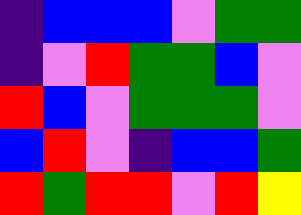[["indigo", "blue", "blue", "blue", "violet", "green", "green"], ["indigo", "violet", "red", "green", "green", "blue", "violet"], ["red", "blue", "violet", "green", "green", "green", "violet"], ["blue", "red", "violet", "indigo", "blue", "blue", "green"], ["red", "green", "red", "red", "violet", "red", "yellow"]]